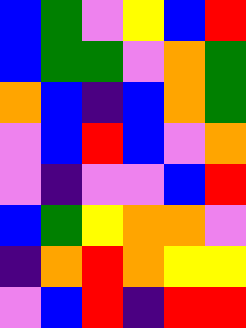[["blue", "green", "violet", "yellow", "blue", "red"], ["blue", "green", "green", "violet", "orange", "green"], ["orange", "blue", "indigo", "blue", "orange", "green"], ["violet", "blue", "red", "blue", "violet", "orange"], ["violet", "indigo", "violet", "violet", "blue", "red"], ["blue", "green", "yellow", "orange", "orange", "violet"], ["indigo", "orange", "red", "orange", "yellow", "yellow"], ["violet", "blue", "red", "indigo", "red", "red"]]